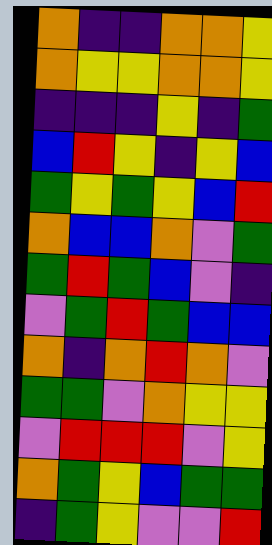[["orange", "indigo", "indigo", "orange", "orange", "yellow"], ["orange", "yellow", "yellow", "orange", "orange", "yellow"], ["indigo", "indigo", "indigo", "yellow", "indigo", "green"], ["blue", "red", "yellow", "indigo", "yellow", "blue"], ["green", "yellow", "green", "yellow", "blue", "red"], ["orange", "blue", "blue", "orange", "violet", "green"], ["green", "red", "green", "blue", "violet", "indigo"], ["violet", "green", "red", "green", "blue", "blue"], ["orange", "indigo", "orange", "red", "orange", "violet"], ["green", "green", "violet", "orange", "yellow", "yellow"], ["violet", "red", "red", "red", "violet", "yellow"], ["orange", "green", "yellow", "blue", "green", "green"], ["indigo", "green", "yellow", "violet", "violet", "red"]]